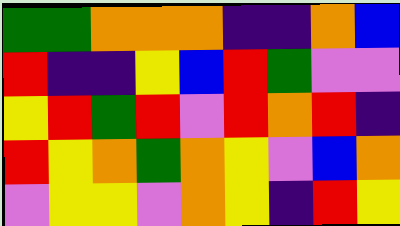[["green", "green", "orange", "orange", "orange", "indigo", "indigo", "orange", "blue"], ["red", "indigo", "indigo", "yellow", "blue", "red", "green", "violet", "violet"], ["yellow", "red", "green", "red", "violet", "red", "orange", "red", "indigo"], ["red", "yellow", "orange", "green", "orange", "yellow", "violet", "blue", "orange"], ["violet", "yellow", "yellow", "violet", "orange", "yellow", "indigo", "red", "yellow"]]